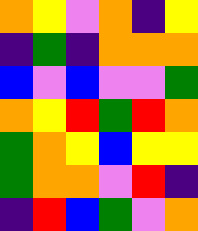[["orange", "yellow", "violet", "orange", "indigo", "yellow"], ["indigo", "green", "indigo", "orange", "orange", "orange"], ["blue", "violet", "blue", "violet", "violet", "green"], ["orange", "yellow", "red", "green", "red", "orange"], ["green", "orange", "yellow", "blue", "yellow", "yellow"], ["green", "orange", "orange", "violet", "red", "indigo"], ["indigo", "red", "blue", "green", "violet", "orange"]]